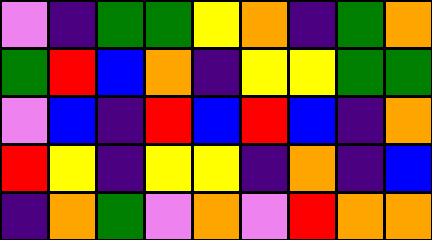[["violet", "indigo", "green", "green", "yellow", "orange", "indigo", "green", "orange"], ["green", "red", "blue", "orange", "indigo", "yellow", "yellow", "green", "green"], ["violet", "blue", "indigo", "red", "blue", "red", "blue", "indigo", "orange"], ["red", "yellow", "indigo", "yellow", "yellow", "indigo", "orange", "indigo", "blue"], ["indigo", "orange", "green", "violet", "orange", "violet", "red", "orange", "orange"]]